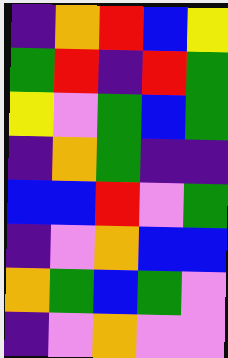[["indigo", "orange", "red", "blue", "yellow"], ["green", "red", "indigo", "red", "green"], ["yellow", "violet", "green", "blue", "green"], ["indigo", "orange", "green", "indigo", "indigo"], ["blue", "blue", "red", "violet", "green"], ["indigo", "violet", "orange", "blue", "blue"], ["orange", "green", "blue", "green", "violet"], ["indigo", "violet", "orange", "violet", "violet"]]